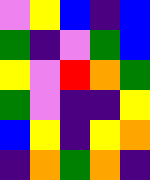[["violet", "yellow", "blue", "indigo", "blue"], ["green", "indigo", "violet", "green", "blue"], ["yellow", "violet", "red", "orange", "green"], ["green", "violet", "indigo", "indigo", "yellow"], ["blue", "yellow", "indigo", "yellow", "orange"], ["indigo", "orange", "green", "orange", "indigo"]]